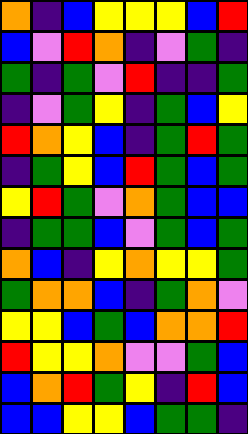[["orange", "indigo", "blue", "yellow", "yellow", "yellow", "blue", "red"], ["blue", "violet", "red", "orange", "indigo", "violet", "green", "indigo"], ["green", "indigo", "green", "violet", "red", "indigo", "indigo", "green"], ["indigo", "violet", "green", "yellow", "indigo", "green", "blue", "yellow"], ["red", "orange", "yellow", "blue", "indigo", "green", "red", "green"], ["indigo", "green", "yellow", "blue", "red", "green", "blue", "green"], ["yellow", "red", "green", "violet", "orange", "green", "blue", "blue"], ["indigo", "green", "green", "blue", "violet", "green", "blue", "green"], ["orange", "blue", "indigo", "yellow", "orange", "yellow", "yellow", "green"], ["green", "orange", "orange", "blue", "indigo", "green", "orange", "violet"], ["yellow", "yellow", "blue", "green", "blue", "orange", "orange", "red"], ["red", "yellow", "yellow", "orange", "violet", "violet", "green", "blue"], ["blue", "orange", "red", "green", "yellow", "indigo", "red", "blue"], ["blue", "blue", "yellow", "yellow", "blue", "green", "green", "indigo"]]